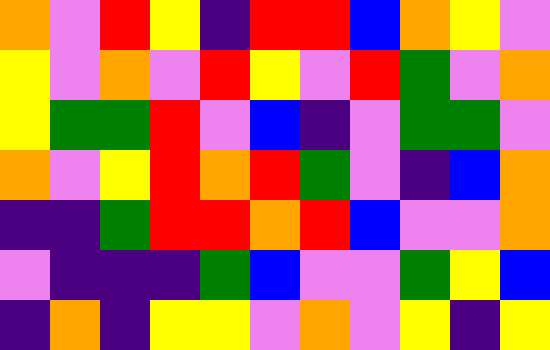[["orange", "violet", "red", "yellow", "indigo", "red", "red", "blue", "orange", "yellow", "violet"], ["yellow", "violet", "orange", "violet", "red", "yellow", "violet", "red", "green", "violet", "orange"], ["yellow", "green", "green", "red", "violet", "blue", "indigo", "violet", "green", "green", "violet"], ["orange", "violet", "yellow", "red", "orange", "red", "green", "violet", "indigo", "blue", "orange"], ["indigo", "indigo", "green", "red", "red", "orange", "red", "blue", "violet", "violet", "orange"], ["violet", "indigo", "indigo", "indigo", "green", "blue", "violet", "violet", "green", "yellow", "blue"], ["indigo", "orange", "indigo", "yellow", "yellow", "violet", "orange", "violet", "yellow", "indigo", "yellow"]]